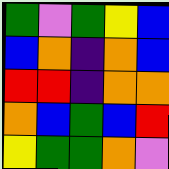[["green", "violet", "green", "yellow", "blue"], ["blue", "orange", "indigo", "orange", "blue"], ["red", "red", "indigo", "orange", "orange"], ["orange", "blue", "green", "blue", "red"], ["yellow", "green", "green", "orange", "violet"]]